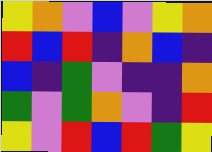[["yellow", "orange", "violet", "blue", "violet", "yellow", "orange"], ["red", "blue", "red", "indigo", "orange", "blue", "indigo"], ["blue", "indigo", "green", "violet", "indigo", "indigo", "orange"], ["green", "violet", "green", "orange", "violet", "indigo", "red"], ["yellow", "violet", "red", "blue", "red", "green", "yellow"]]